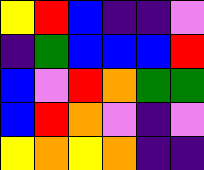[["yellow", "red", "blue", "indigo", "indigo", "violet"], ["indigo", "green", "blue", "blue", "blue", "red"], ["blue", "violet", "red", "orange", "green", "green"], ["blue", "red", "orange", "violet", "indigo", "violet"], ["yellow", "orange", "yellow", "orange", "indigo", "indigo"]]